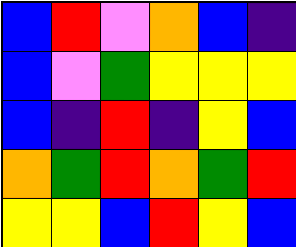[["blue", "red", "violet", "orange", "blue", "indigo"], ["blue", "violet", "green", "yellow", "yellow", "yellow"], ["blue", "indigo", "red", "indigo", "yellow", "blue"], ["orange", "green", "red", "orange", "green", "red"], ["yellow", "yellow", "blue", "red", "yellow", "blue"]]